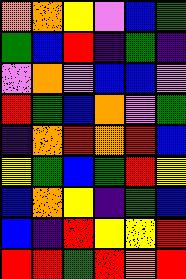[["orange", "orange", "yellow", "violet", "blue", "green"], ["green", "blue", "red", "indigo", "green", "indigo"], ["violet", "orange", "violet", "blue", "blue", "violet"], ["red", "green", "blue", "orange", "violet", "green"], ["indigo", "orange", "red", "orange", "red", "blue"], ["yellow", "green", "blue", "green", "red", "yellow"], ["blue", "orange", "yellow", "indigo", "green", "blue"], ["blue", "indigo", "red", "yellow", "yellow", "red"], ["red", "red", "green", "red", "orange", "red"]]